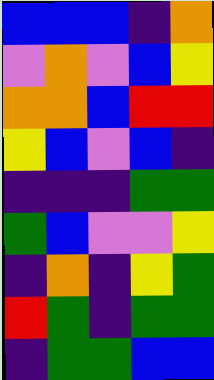[["blue", "blue", "blue", "indigo", "orange"], ["violet", "orange", "violet", "blue", "yellow"], ["orange", "orange", "blue", "red", "red"], ["yellow", "blue", "violet", "blue", "indigo"], ["indigo", "indigo", "indigo", "green", "green"], ["green", "blue", "violet", "violet", "yellow"], ["indigo", "orange", "indigo", "yellow", "green"], ["red", "green", "indigo", "green", "green"], ["indigo", "green", "green", "blue", "blue"]]